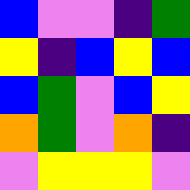[["blue", "violet", "violet", "indigo", "green"], ["yellow", "indigo", "blue", "yellow", "blue"], ["blue", "green", "violet", "blue", "yellow"], ["orange", "green", "violet", "orange", "indigo"], ["violet", "yellow", "yellow", "yellow", "violet"]]